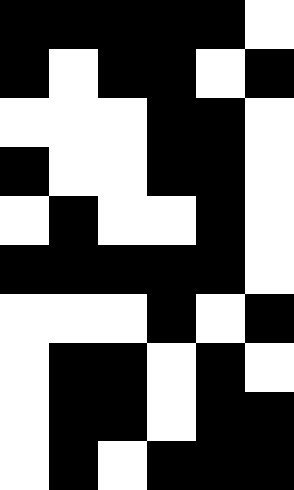[["black", "black", "black", "black", "black", "white"], ["black", "white", "black", "black", "white", "black"], ["white", "white", "white", "black", "black", "white"], ["black", "white", "white", "black", "black", "white"], ["white", "black", "white", "white", "black", "white"], ["black", "black", "black", "black", "black", "white"], ["white", "white", "white", "black", "white", "black"], ["white", "black", "black", "white", "black", "white"], ["white", "black", "black", "white", "black", "black"], ["white", "black", "white", "black", "black", "black"]]